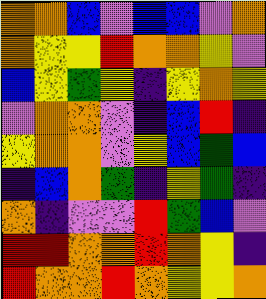[["orange", "orange", "blue", "violet", "blue", "blue", "violet", "orange"], ["orange", "yellow", "yellow", "red", "orange", "orange", "yellow", "violet"], ["blue", "yellow", "green", "yellow", "indigo", "yellow", "orange", "yellow"], ["violet", "orange", "orange", "violet", "indigo", "blue", "red", "indigo"], ["yellow", "orange", "orange", "violet", "yellow", "blue", "green", "blue"], ["indigo", "blue", "orange", "green", "indigo", "yellow", "green", "indigo"], ["orange", "indigo", "violet", "violet", "red", "green", "blue", "violet"], ["red", "red", "orange", "orange", "red", "orange", "yellow", "indigo"], ["red", "orange", "orange", "red", "orange", "yellow", "yellow", "orange"]]